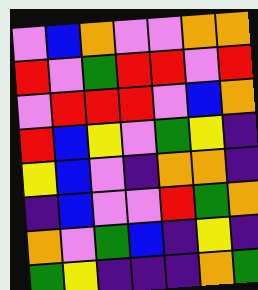[["violet", "blue", "orange", "violet", "violet", "orange", "orange"], ["red", "violet", "green", "red", "red", "violet", "red"], ["violet", "red", "red", "red", "violet", "blue", "orange"], ["red", "blue", "yellow", "violet", "green", "yellow", "indigo"], ["yellow", "blue", "violet", "indigo", "orange", "orange", "indigo"], ["indigo", "blue", "violet", "violet", "red", "green", "orange"], ["orange", "violet", "green", "blue", "indigo", "yellow", "indigo"], ["green", "yellow", "indigo", "indigo", "indigo", "orange", "green"]]